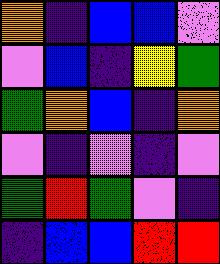[["orange", "indigo", "blue", "blue", "violet"], ["violet", "blue", "indigo", "yellow", "green"], ["green", "orange", "blue", "indigo", "orange"], ["violet", "indigo", "violet", "indigo", "violet"], ["green", "red", "green", "violet", "indigo"], ["indigo", "blue", "blue", "red", "red"]]